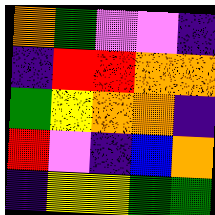[["orange", "green", "violet", "violet", "indigo"], ["indigo", "red", "red", "orange", "orange"], ["green", "yellow", "orange", "orange", "indigo"], ["red", "violet", "indigo", "blue", "orange"], ["indigo", "yellow", "yellow", "green", "green"]]